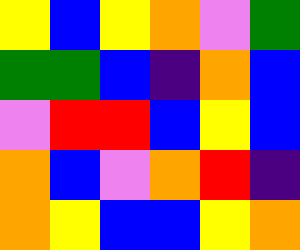[["yellow", "blue", "yellow", "orange", "violet", "green"], ["green", "green", "blue", "indigo", "orange", "blue"], ["violet", "red", "red", "blue", "yellow", "blue"], ["orange", "blue", "violet", "orange", "red", "indigo"], ["orange", "yellow", "blue", "blue", "yellow", "orange"]]